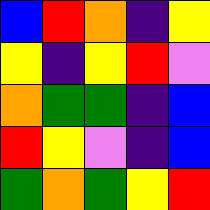[["blue", "red", "orange", "indigo", "yellow"], ["yellow", "indigo", "yellow", "red", "violet"], ["orange", "green", "green", "indigo", "blue"], ["red", "yellow", "violet", "indigo", "blue"], ["green", "orange", "green", "yellow", "red"]]